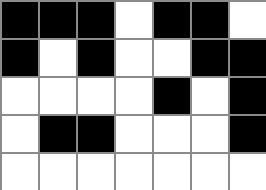[["black", "black", "black", "white", "black", "black", "white"], ["black", "white", "black", "white", "white", "black", "black"], ["white", "white", "white", "white", "black", "white", "black"], ["white", "black", "black", "white", "white", "white", "black"], ["white", "white", "white", "white", "white", "white", "white"]]